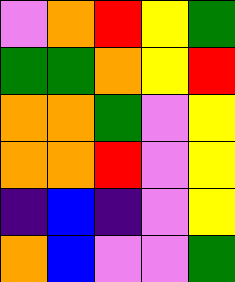[["violet", "orange", "red", "yellow", "green"], ["green", "green", "orange", "yellow", "red"], ["orange", "orange", "green", "violet", "yellow"], ["orange", "orange", "red", "violet", "yellow"], ["indigo", "blue", "indigo", "violet", "yellow"], ["orange", "blue", "violet", "violet", "green"]]